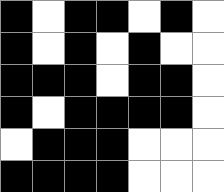[["black", "white", "black", "black", "white", "black", "white"], ["black", "white", "black", "white", "black", "white", "white"], ["black", "black", "black", "white", "black", "black", "white"], ["black", "white", "black", "black", "black", "black", "white"], ["white", "black", "black", "black", "white", "white", "white"], ["black", "black", "black", "black", "white", "white", "white"]]